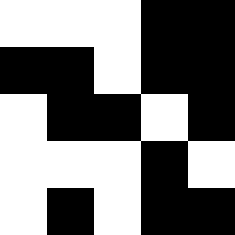[["white", "white", "white", "black", "black"], ["black", "black", "white", "black", "black"], ["white", "black", "black", "white", "black"], ["white", "white", "white", "black", "white"], ["white", "black", "white", "black", "black"]]